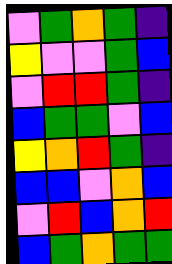[["violet", "green", "orange", "green", "indigo"], ["yellow", "violet", "violet", "green", "blue"], ["violet", "red", "red", "green", "indigo"], ["blue", "green", "green", "violet", "blue"], ["yellow", "orange", "red", "green", "indigo"], ["blue", "blue", "violet", "orange", "blue"], ["violet", "red", "blue", "orange", "red"], ["blue", "green", "orange", "green", "green"]]